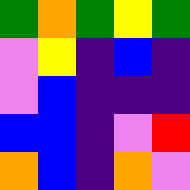[["green", "orange", "green", "yellow", "green"], ["violet", "yellow", "indigo", "blue", "indigo"], ["violet", "blue", "indigo", "indigo", "indigo"], ["blue", "blue", "indigo", "violet", "red"], ["orange", "blue", "indigo", "orange", "violet"]]